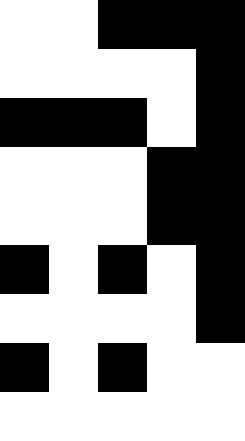[["white", "white", "black", "black", "black"], ["white", "white", "white", "white", "black"], ["black", "black", "black", "white", "black"], ["white", "white", "white", "black", "black"], ["white", "white", "white", "black", "black"], ["black", "white", "black", "white", "black"], ["white", "white", "white", "white", "black"], ["black", "white", "black", "white", "white"], ["white", "white", "white", "white", "white"]]